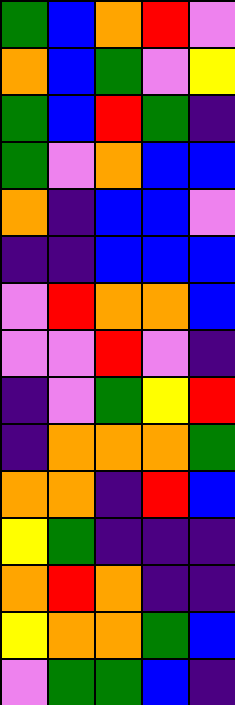[["green", "blue", "orange", "red", "violet"], ["orange", "blue", "green", "violet", "yellow"], ["green", "blue", "red", "green", "indigo"], ["green", "violet", "orange", "blue", "blue"], ["orange", "indigo", "blue", "blue", "violet"], ["indigo", "indigo", "blue", "blue", "blue"], ["violet", "red", "orange", "orange", "blue"], ["violet", "violet", "red", "violet", "indigo"], ["indigo", "violet", "green", "yellow", "red"], ["indigo", "orange", "orange", "orange", "green"], ["orange", "orange", "indigo", "red", "blue"], ["yellow", "green", "indigo", "indigo", "indigo"], ["orange", "red", "orange", "indigo", "indigo"], ["yellow", "orange", "orange", "green", "blue"], ["violet", "green", "green", "blue", "indigo"]]